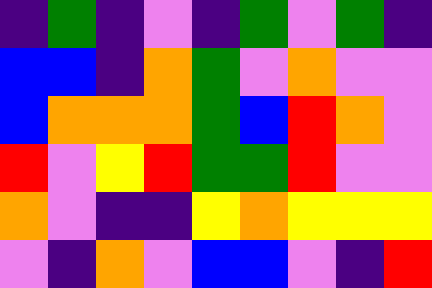[["indigo", "green", "indigo", "violet", "indigo", "green", "violet", "green", "indigo"], ["blue", "blue", "indigo", "orange", "green", "violet", "orange", "violet", "violet"], ["blue", "orange", "orange", "orange", "green", "blue", "red", "orange", "violet"], ["red", "violet", "yellow", "red", "green", "green", "red", "violet", "violet"], ["orange", "violet", "indigo", "indigo", "yellow", "orange", "yellow", "yellow", "yellow"], ["violet", "indigo", "orange", "violet", "blue", "blue", "violet", "indigo", "red"]]